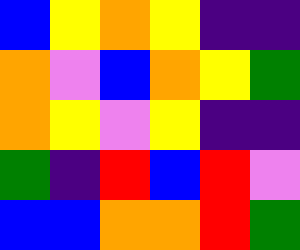[["blue", "yellow", "orange", "yellow", "indigo", "indigo"], ["orange", "violet", "blue", "orange", "yellow", "green"], ["orange", "yellow", "violet", "yellow", "indigo", "indigo"], ["green", "indigo", "red", "blue", "red", "violet"], ["blue", "blue", "orange", "orange", "red", "green"]]